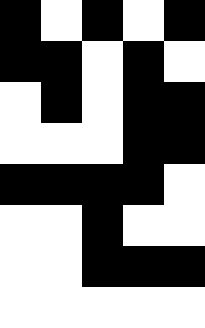[["black", "white", "black", "white", "black"], ["black", "black", "white", "black", "white"], ["white", "black", "white", "black", "black"], ["white", "white", "white", "black", "black"], ["black", "black", "black", "black", "white"], ["white", "white", "black", "white", "white"], ["white", "white", "black", "black", "black"], ["white", "white", "white", "white", "white"]]